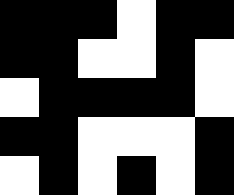[["black", "black", "black", "white", "black", "black"], ["black", "black", "white", "white", "black", "white"], ["white", "black", "black", "black", "black", "white"], ["black", "black", "white", "white", "white", "black"], ["white", "black", "white", "black", "white", "black"]]